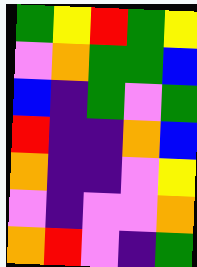[["green", "yellow", "red", "green", "yellow"], ["violet", "orange", "green", "green", "blue"], ["blue", "indigo", "green", "violet", "green"], ["red", "indigo", "indigo", "orange", "blue"], ["orange", "indigo", "indigo", "violet", "yellow"], ["violet", "indigo", "violet", "violet", "orange"], ["orange", "red", "violet", "indigo", "green"]]